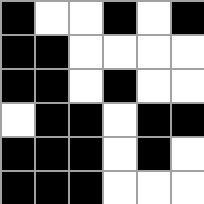[["black", "white", "white", "black", "white", "black"], ["black", "black", "white", "white", "white", "white"], ["black", "black", "white", "black", "white", "white"], ["white", "black", "black", "white", "black", "black"], ["black", "black", "black", "white", "black", "white"], ["black", "black", "black", "white", "white", "white"]]